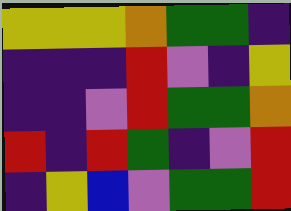[["yellow", "yellow", "yellow", "orange", "green", "green", "indigo"], ["indigo", "indigo", "indigo", "red", "violet", "indigo", "yellow"], ["indigo", "indigo", "violet", "red", "green", "green", "orange"], ["red", "indigo", "red", "green", "indigo", "violet", "red"], ["indigo", "yellow", "blue", "violet", "green", "green", "red"]]